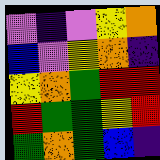[["violet", "indigo", "violet", "yellow", "orange"], ["blue", "violet", "yellow", "orange", "indigo"], ["yellow", "orange", "green", "red", "red"], ["red", "green", "green", "yellow", "red"], ["green", "orange", "green", "blue", "indigo"]]